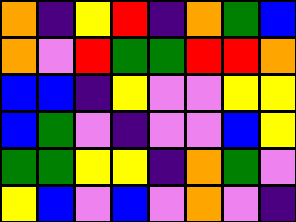[["orange", "indigo", "yellow", "red", "indigo", "orange", "green", "blue"], ["orange", "violet", "red", "green", "green", "red", "red", "orange"], ["blue", "blue", "indigo", "yellow", "violet", "violet", "yellow", "yellow"], ["blue", "green", "violet", "indigo", "violet", "violet", "blue", "yellow"], ["green", "green", "yellow", "yellow", "indigo", "orange", "green", "violet"], ["yellow", "blue", "violet", "blue", "violet", "orange", "violet", "indigo"]]